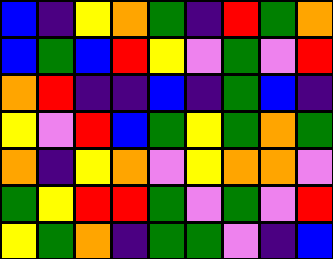[["blue", "indigo", "yellow", "orange", "green", "indigo", "red", "green", "orange"], ["blue", "green", "blue", "red", "yellow", "violet", "green", "violet", "red"], ["orange", "red", "indigo", "indigo", "blue", "indigo", "green", "blue", "indigo"], ["yellow", "violet", "red", "blue", "green", "yellow", "green", "orange", "green"], ["orange", "indigo", "yellow", "orange", "violet", "yellow", "orange", "orange", "violet"], ["green", "yellow", "red", "red", "green", "violet", "green", "violet", "red"], ["yellow", "green", "orange", "indigo", "green", "green", "violet", "indigo", "blue"]]